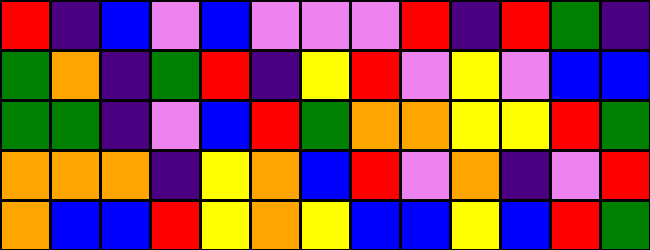[["red", "indigo", "blue", "violet", "blue", "violet", "violet", "violet", "red", "indigo", "red", "green", "indigo"], ["green", "orange", "indigo", "green", "red", "indigo", "yellow", "red", "violet", "yellow", "violet", "blue", "blue"], ["green", "green", "indigo", "violet", "blue", "red", "green", "orange", "orange", "yellow", "yellow", "red", "green"], ["orange", "orange", "orange", "indigo", "yellow", "orange", "blue", "red", "violet", "orange", "indigo", "violet", "red"], ["orange", "blue", "blue", "red", "yellow", "orange", "yellow", "blue", "blue", "yellow", "blue", "red", "green"]]